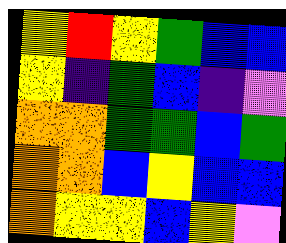[["yellow", "red", "yellow", "green", "blue", "blue"], ["yellow", "indigo", "green", "blue", "indigo", "violet"], ["orange", "orange", "green", "green", "blue", "green"], ["orange", "orange", "blue", "yellow", "blue", "blue"], ["orange", "yellow", "yellow", "blue", "yellow", "violet"]]